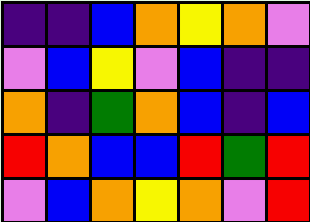[["indigo", "indigo", "blue", "orange", "yellow", "orange", "violet"], ["violet", "blue", "yellow", "violet", "blue", "indigo", "indigo"], ["orange", "indigo", "green", "orange", "blue", "indigo", "blue"], ["red", "orange", "blue", "blue", "red", "green", "red"], ["violet", "blue", "orange", "yellow", "orange", "violet", "red"]]